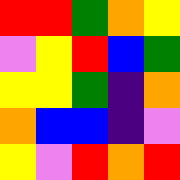[["red", "red", "green", "orange", "yellow"], ["violet", "yellow", "red", "blue", "green"], ["yellow", "yellow", "green", "indigo", "orange"], ["orange", "blue", "blue", "indigo", "violet"], ["yellow", "violet", "red", "orange", "red"]]